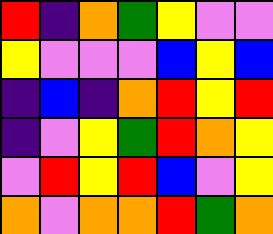[["red", "indigo", "orange", "green", "yellow", "violet", "violet"], ["yellow", "violet", "violet", "violet", "blue", "yellow", "blue"], ["indigo", "blue", "indigo", "orange", "red", "yellow", "red"], ["indigo", "violet", "yellow", "green", "red", "orange", "yellow"], ["violet", "red", "yellow", "red", "blue", "violet", "yellow"], ["orange", "violet", "orange", "orange", "red", "green", "orange"]]